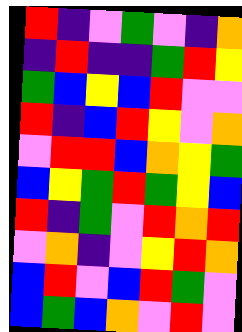[["red", "indigo", "violet", "green", "violet", "indigo", "orange"], ["indigo", "red", "indigo", "indigo", "green", "red", "yellow"], ["green", "blue", "yellow", "blue", "red", "violet", "violet"], ["red", "indigo", "blue", "red", "yellow", "violet", "orange"], ["violet", "red", "red", "blue", "orange", "yellow", "green"], ["blue", "yellow", "green", "red", "green", "yellow", "blue"], ["red", "indigo", "green", "violet", "red", "orange", "red"], ["violet", "orange", "indigo", "violet", "yellow", "red", "orange"], ["blue", "red", "violet", "blue", "red", "green", "violet"], ["blue", "green", "blue", "orange", "violet", "red", "violet"]]